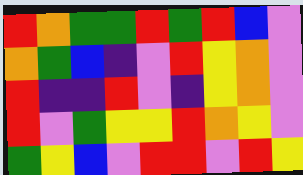[["red", "orange", "green", "green", "red", "green", "red", "blue", "violet"], ["orange", "green", "blue", "indigo", "violet", "red", "yellow", "orange", "violet"], ["red", "indigo", "indigo", "red", "violet", "indigo", "yellow", "orange", "violet"], ["red", "violet", "green", "yellow", "yellow", "red", "orange", "yellow", "violet"], ["green", "yellow", "blue", "violet", "red", "red", "violet", "red", "yellow"]]